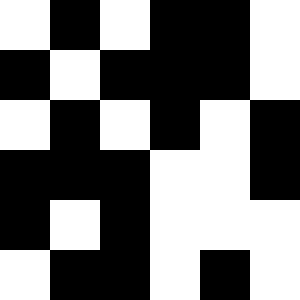[["white", "black", "white", "black", "black", "white"], ["black", "white", "black", "black", "black", "white"], ["white", "black", "white", "black", "white", "black"], ["black", "black", "black", "white", "white", "black"], ["black", "white", "black", "white", "white", "white"], ["white", "black", "black", "white", "black", "white"]]